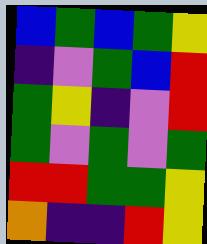[["blue", "green", "blue", "green", "yellow"], ["indigo", "violet", "green", "blue", "red"], ["green", "yellow", "indigo", "violet", "red"], ["green", "violet", "green", "violet", "green"], ["red", "red", "green", "green", "yellow"], ["orange", "indigo", "indigo", "red", "yellow"]]